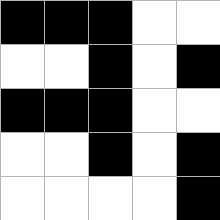[["black", "black", "black", "white", "white"], ["white", "white", "black", "white", "black"], ["black", "black", "black", "white", "white"], ["white", "white", "black", "white", "black"], ["white", "white", "white", "white", "black"]]